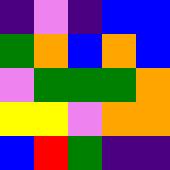[["indigo", "violet", "indigo", "blue", "blue"], ["green", "orange", "blue", "orange", "blue"], ["violet", "green", "green", "green", "orange"], ["yellow", "yellow", "violet", "orange", "orange"], ["blue", "red", "green", "indigo", "indigo"]]